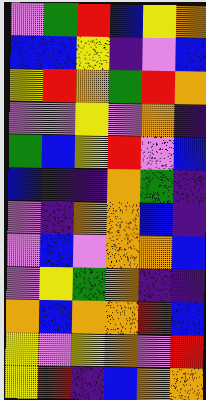[["violet", "green", "red", "blue", "yellow", "orange"], ["blue", "blue", "yellow", "indigo", "violet", "blue"], ["yellow", "red", "orange", "green", "red", "orange"], ["violet", "violet", "yellow", "violet", "orange", "indigo"], ["green", "blue", "yellow", "red", "violet", "blue"], ["blue", "indigo", "indigo", "orange", "green", "indigo"], ["violet", "indigo", "orange", "orange", "blue", "indigo"], ["violet", "blue", "violet", "orange", "orange", "blue"], ["violet", "yellow", "green", "orange", "indigo", "indigo"], ["orange", "blue", "orange", "orange", "red", "blue"], ["yellow", "violet", "yellow", "orange", "violet", "red"], ["yellow", "red", "indigo", "blue", "orange", "orange"]]